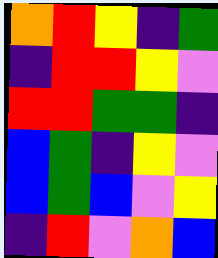[["orange", "red", "yellow", "indigo", "green"], ["indigo", "red", "red", "yellow", "violet"], ["red", "red", "green", "green", "indigo"], ["blue", "green", "indigo", "yellow", "violet"], ["blue", "green", "blue", "violet", "yellow"], ["indigo", "red", "violet", "orange", "blue"]]